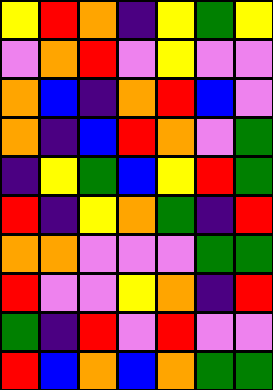[["yellow", "red", "orange", "indigo", "yellow", "green", "yellow"], ["violet", "orange", "red", "violet", "yellow", "violet", "violet"], ["orange", "blue", "indigo", "orange", "red", "blue", "violet"], ["orange", "indigo", "blue", "red", "orange", "violet", "green"], ["indigo", "yellow", "green", "blue", "yellow", "red", "green"], ["red", "indigo", "yellow", "orange", "green", "indigo", "red"], ["orange", "orange", "violet", "violet", "violet", "green", "green"], ["red", "violet", "violet", "yellow", "orange", "indigo", "red"], ["green", "indigo", "red", "violet", "red", "violet", "violet"], ["red", "blue", "orange", "blue", "orange", "green", "green"]]